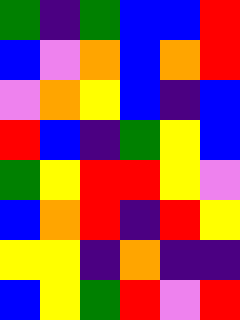[["green", "indigo", "green", "blue", "blue", "red"], ["blue", "violet", "orange", "blue", "orange", "red"], ["violet", "orange", "yellow", "blue", "indigo", "blue"], ["red", "blue", "indigo", "green", "yellow", "blue"], ["green", "yellow", "red", "red", "yellow", "violet"], ["blue", "orange", "red", "indigo", "red", "yellow"], ["yellow", "yellow", "indigo", "orange", "indigo", "indigo"], ["blue", "yellow", "green", "red", "violet", "red"]]